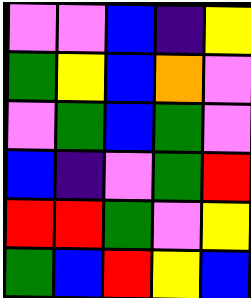[["violet", "violet", "blue", "indigo", "yellow"], ["green", "yellow", "blue", "orange", "violet"], ["violet", "green", "blue", "green", "violet"], ["blue", "indigo", "violet", "green", "red"], ["red", "red", "green", "violet", "yellow"], ["green", "blue", "red", "yellow", "blue"]]